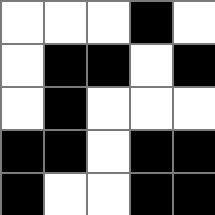[["white", "white", "white", "black", "white"], ["white", "black", "black", "white", "black"], ["white", "black", "white", "white", "white"], ["black", "black", "white", "black", "black"], ["black", "white", "white", "black", "black"]]